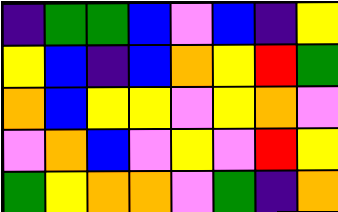[["indigo", "green", "green", "blue", "violet", "blue", "indigo", "yellow"], ["yellow", "blue", "indigo", "blue", "orange", "yellow", "red", "green"], ["orange", "blue", "yellow", "yellow", "violet", "yellow", "orange", "violet"], ["violet", "orange", "blue", "violet", "yellow", "violet", "red", "yellow"], ["green", "yellow", "orange", "orange", "violet", "green", "indigo", "orange"]]